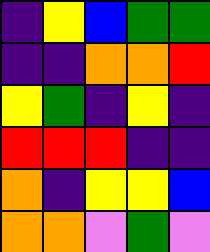[["indigo", "yellow", "blue", "green", "green"], ["indigo", "indigo", "orange", "orange", "red"], ["yellow", "green", "indigo", "yellow", "indigo"], ["red", "red", "red", "indigo", "indigo"], ["orange", "indigo", "yellow", "yellow", "blue"], ["orange", "orange", "violet", "green", "violet"]]